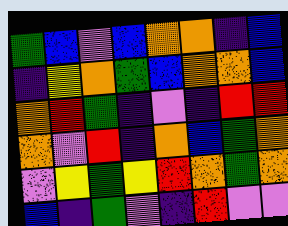[["green", "blue", "violet", "blue", "orange", "orange", "indigo", "blue"], ["indigo", "yellow", "orange", "green", "blue", "orange", "orange", "blue"], ["orange", "red", "green", "indigo", "violet", "indigo", "red", "red"], ["orange", "violet", "red", "indigo", "orange", "blue", "green", "orange"], ["violet", "yellow", "green", "yellow", "red", "orange", "green", "orange"], ["blue", "indigo", "green", "violet", "indigo", "red", "violet", "violet"]]